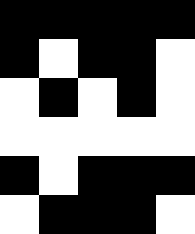[["black", "black", "black", "black", "black"], ["black", "white", "black", "black", "white"], ["white", "black", "white", "black", "white"], ["white", "white", "white", "white", "white"], ["black", "white", "black", "black", "black"], ["white", "black", "black", "black", "white"]]